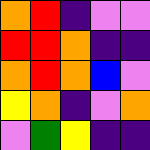[["orange", "red", "indigo", "violet", "violet"], ["red", "red", "orange", "indigo", "indigo"], ["orange", "red", "orange", "blue", "violet"], ["yellow", "orange", "indigo", "violet", "orange"], ["violet", "green", "yellow", "indigo", "indigo"]]